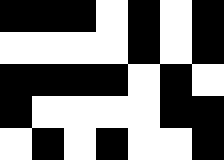[["black", "black", "black", "white", "black", "white", "black"], ["white", "white", "white", "white", "black", "white", "black"], ["black", "black", "black", "black", "white", "black", "white"], ["black", "white", "white", "white", "white", "black", "black"], ["white", "black", "white", "black", "white", "white", "black"]]